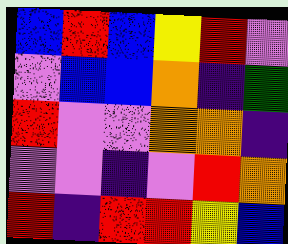[["blue", "red", "blue", "yellow", "red", "violet"], ["violet", "blue", "blue", "orange", "indigo", "green"], ["red", "violet", "violet", "orange", "orange", "indigo"], ["violet", "violet", "indigo", "violet", "red", "orange"], ["red", "indigo", "red", "red", "yellow", "blue"]]